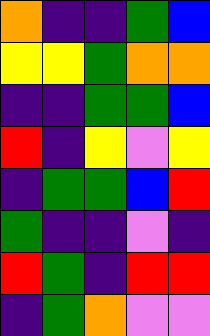[["orange", "indigo", "indigo", "green", "blue"], ["yellow", "yellow", "green", "orange", "orange"], ["indigo", "indigo", "green", "green", "blue"], ["red", "indigo", "yellow", "violet", "yellow"], ["indigo", "green", "green", "blue", "red"], ["green", "indigo", "indigo", "violet", "indigo"], ["red", "green", "indigo", "red", "red"], ["indigo", "green", "orange", "violet", "violet"]]